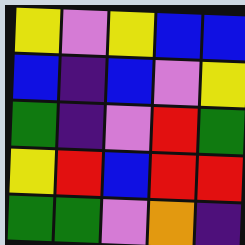[["yellow", "violet", "yellow", "blue", "blue"], ["blue", "indigo", "blue", "violet", "yellow"], ["green", "indigo", "violet", "red", "green"], ["yellow", "red", "blue", "red", "red"], ["green", "green", "violet", "orange", "indigo"]]